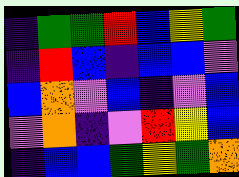[["indigo", "green", "green", "red", "blue", "yellow", "green"], ["indigo", "red", "blue", "indigo", "blue", "blue", "violet"], ["blue", "orange", "violet", "blue", "indigo", "violet", "blue"], ["violet", "orange", "indigo", "violet", "red", "yellow", "blue"], ["indigo", "blue", "blue", "green", "yellow", "green", "orange"]]